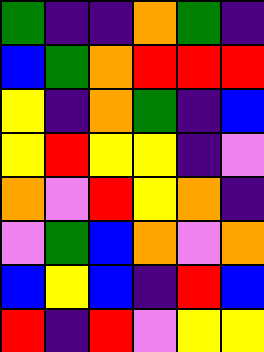[["green", "indigo", "indigo", "orange", "green", "indigo"], ["blue", "green", "orange", "red", "red", "red"], ["yellow", "indigo", "orange", "green", "indigo", "blue"], ["yellow", "red", "yellow", "yellow", "indigo", "violet"], ["orange", "violet", "red", "yellow", "orange", "indigo"], ["violet", "green", "blue", "orange", "violet", "orange"], ["blue", "yellow", "blue", "indigo", "red", "blue"], ["red", "indigo", "red", "violet", "yellow", "yellow"]]